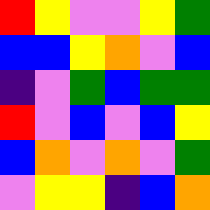[["red", "yellow", "violet", "violet", "yellow", "green"], ["blue", "blue", "yellow", "orange", "violet", "blue"], ["indigo", "violet", "green", "blue", "green", "green"], ["red", "violet", "blue", "violet", "blue", "yellow"], ["blue", "orange", "violet", "orange", "violet", "green"], ["violet", "yellow", "yellow", "indigo", "blue", "orange"]]